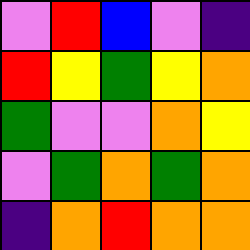[["violet", "red", "blue", "violet", "indigo"], ["red", "yellow", "green", "yellow", "orange"], ["green", "violet", "violet", "orange", "yellow"], ["violet", "green", "orange", "green", "orange"], ["indigo", "orange", "red", "orange", "orange"]]